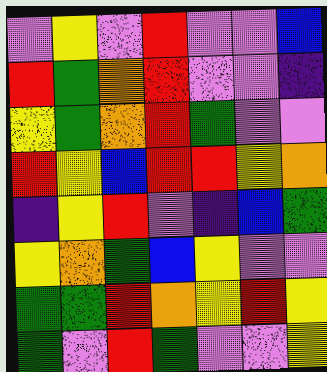[["violet", "yellow", "violet", "red", "violet", "violet", "blue"], ["red", "green", "orange", "red", "violet", "violet", "indigo"], ["yellow", "green", "orange", "red", "green", "violet", "violet"], ["red", "yellow", "blue", "red", "red", "yellow", "orange"], ["indigo", "yellow", "red", "violet", "indigo", "blue", "green"], ["yellow", "orange", "green", "blue", "yellow", "violet", "violet"], ["green", "green", "red", "orange", "yellow", "red", "yellow"], ["green", "violet", "red", "green", "violet", "violet", "yellow"]]